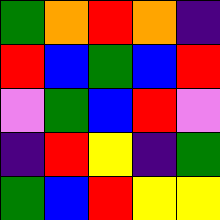[["green", "orange", "red", "orange", "indigo"], ["red", "blue", "green", "blue", "red"], ["violet", "green", "blue", "red", "violet"], ["indigo", "red", "yellow", "indigo", "green"], ["green", "blue", "red", "yellow", "yellow"]]